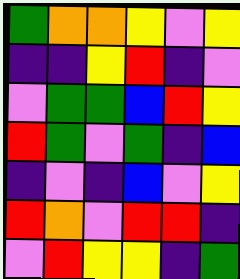[["green", "orange", "orange", "yellow", "violet", "yellow"], ["indigo", "indigo", "yellow", "red", "indigo", "violet"], ["violet", "green", "green", "blue", "red", "yellow"], ["red", "green", "violet", "green", "indigo", "blue"], ["indigo", "violet", "indigo", "blue", "violet", "yellow"], ["red", "orange", "violet", "red", "red", "indigo"], ["violet", "red", "yellow", "yellow", "indigo", "green"]]